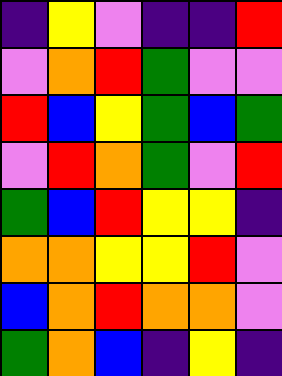[["indigo", "yellow", "violet", "indigo", "indigo", "red"], ["violet", "orange", "red", "green", "violet", "violet"], ["red", "blue", "yellow", "green", "blue", "green"], ["violet", "red", "orange", "green", "violet", "red"], ["green", "blue", "red", "yellow", "yellow", "indigo"], ["orange", "orange", "yellow", "yellow", "red", "violet"], ["blue", "orange", "red", "orange", "orange", "violet"], ["green", "orange", "blue", "indigo", "yellow", "indigo"]]